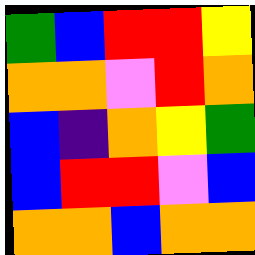[["green", "blue", "red", "red", "yellow"], ["orange", "orange", "violet", "red", "orange"], ["blue", "indigo", "orange", "yellow", "green"], ["blue", "red", "red", "violet", "blue"], ["orange", "orange", "blue", "orange", "orange"]]